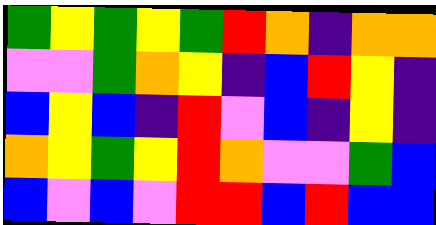[["green", "yellow", "green", "yellow", "green", "red", "orange", "indigo", "orange", "orange"], ["violet", "violet", "green", "orange", "yellow", "indigo", "blue", "red", "yellow", "indigo"], ["blue", "yellow", "blue", "indigo", "red", "violet", "blue", "indigo", "yellow", "indigo"], ["orange", "yellow", "green", "yellow", "red", "orange", "violet", "violet", "green", "blue"], ["blue", "violet", "blue", "violet", "red", "red", "blue", "red", "blue", "blue"]]